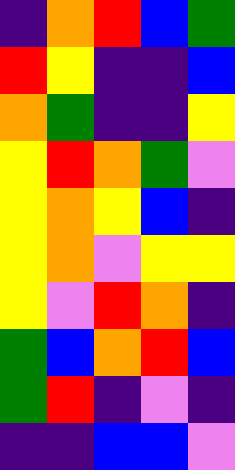[["indigo", "orange", "red", "blue", "green"], ["red", "yellow", "indigo", "indigo", "blue"], ["orange", "green", "indigo", "indigo", "yellow"], ["yellow", "red", "orange", "green", "violet"], ["yellow", "orange", "yellow", "blue", "indigo"], ["yellow", "orange", "violet", "yellow", "yellow"], ["yellow", "violet", "red", "orange", "indigo"], ["green", "blue", "orange", "red", "blue"], ["green", "red", "indigo", "violet", "indigo"], ["indigo", "indigo", "blue", "blue", "violet"]]